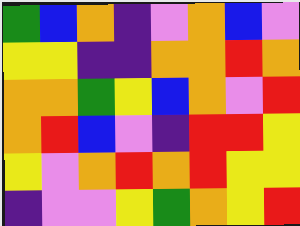[["green", "blue", "orange", "indigo", "violet", "orange", "blue", "violet"], ["yellow", "yellow", "indigo", "indigo", "orange", "orange", "red", "orange"], ["orange", "orange", "green", "yellow", "blue", "orange", "violet", "red"], ["orange", "red", "blue", "violet", "indigo", "red", "red", "yellow"], ["yellow", "violet", "orange", "red", "orange", "red", "yellow", "yellow"], ["indigo", "violet", "violet", "yellow", "green", "orange", "yellow", "red"]]